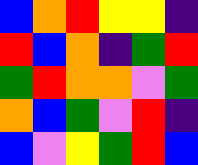[["blue", "orange", "red", "yellow", "yellow", "indigo"], ["red", "blue", "orange", "indigo", "green", "red"], ["green", "red", "orange", "orange", "violet", "green"], ["orange", "blue", "green", "violet", "red", "indigo"], ["blue", "violet", "yellow", "green", "red", "blue"]]